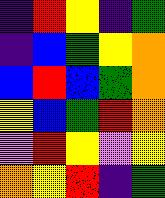[["indigo", "red", "yellow", "indigo", "green"], ["indigo", "blue", "green", "yellow", "orange"], ["blue", "red", "blue", "green", "orange"], ["yellow", "blue", "green", "red", "orange"], ["violet", "red", "yellow", "violet", "yellow"], ["orange", "yellow", "red", "indigo", "green"]]